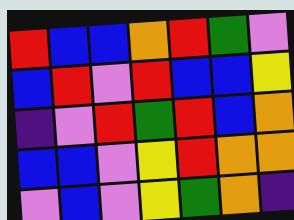[["red", "blue", "blue", "orange", "red", "green", "violet"], ["blue", "red", "violet", "red", "blue", "blue", "yellow"], ["indigo", "violet", "red", "green", "red", "blue", "orange"], ["blue", "blue", "violet", "yellow", "red", "orange", "orange"], ["violet", "blue", "violet", "yellow", "green", "orange", "indigo"]]